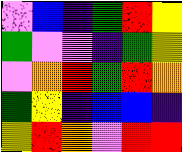[["violet", "blue", "indigo", "green", "red", "yellow"], ["green", "violet", "violet", "indigo", "green", "yellow"], ["violet", "orange", "red", "green", "red", "orange"], ["green", "yellow", "indigo", "blue", "blue", "indigo"], ["yellow", "red", "orange", "violet", "red", "red"]]